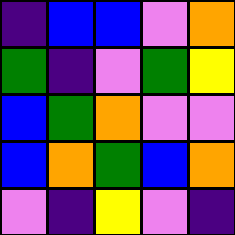[["indigo", "blue", "blue", "violet", "orange"], ["green", "indigo", "violet", "green", "yellow"], ["blue", "green", "orange", "violet", "violet"], ["blue", "orange", "green", "blue", "orange"], ["violet", "indigo", "yellow", "violet", "indigo"]]